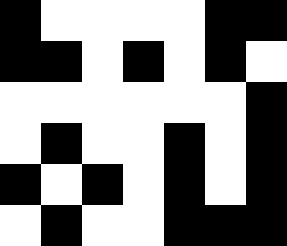[["black", "white", "white", "white", "white", "black", "black"], ["black", "black", "white", "black", "white", "black", "white"], ["white", "white", "white", "white", "white", "white", "black"], ["white", "black", "white", "white", "black", "white", "black"], ["black", "white", "black", "white", "black", "white", "black"], ["white", "black", "white", "white", "black", "black", "black"]]